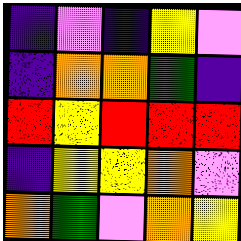[["indigo", "violet", "indigo", "yellow", "violet"], ["indigo", "orange", "orange", "green", "indigo"], ["red", "yellow", "red", "red", "red"], ["indigo", "yellow", "yellow", "orange", "violet"], ["orange", "green", "violet", "orange", "yellow"]]